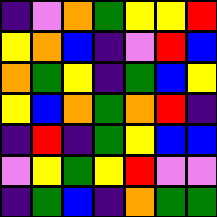[["indigo", "violet", "orange", "green", "yellow", "yellow", "red"], ["yellow", "orange", "blue", "indigo", "violet", "red", "blue"], ["orange", "green", "yellow", "indigo", "green", "blue", "yellow"], ["yellow", "blue", "orange", "green", "orange", "red", "indigo"], ["indigo", "red", "indigo", "green", "yellow", "blue", "blue"], ["violet", "yellow", "green", "yellow", "red", "violet", "violet"], ["indigo", "green", "blue", "indigo", "orange", "green", "green"]]